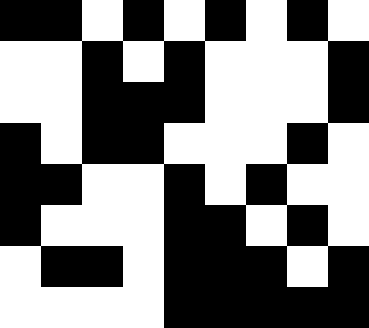[["black", "black", "white", "black", "white", "black", "white", "black", "white"], ["white", "white", "black", "white", "black", "white", "white", "white", "black"], ["white", "white", "black", "black", "black", "white", "white", "white", "black"], ["black", "white", "black", "black", "white", "white", "white", "black", "white"], ["black", "black", "white", "white", "black", "white", "black", "white", "white"], ["black", "white", "white", "white", "black", "black", "white", "black", "white"], ["white", "black", "black", "white", "black", "black", "black", "white", "black"], ["white", "white", "white", "white", "black", "black", "black", "black", "black"]]